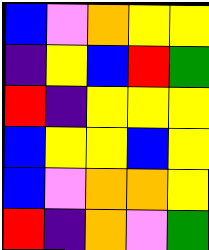[["blue", "violet", "orange", "yellow", "yellow"], ["indigo", "yellow", "blue", "red", "green"], ["red", "indigo", "yellow", "yellow", "yellow"], ["blue", "yellow", "yellow", "blue", "yellow"], ["blue", "violet", "orange", "orange", "yellow"], ["red", "indigo", "orange", "violet", "green"]]